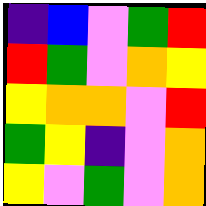[["indigo", "blue", "violet", "green", "red"], ["red", "green", "violet", "orange", "yellow"], ["yellow", "orange", "orange", "violet", "red"], ["green", "yellow", "indigo", "violet", "orange"], ["yellow", "violet", "green", "violet", "orange"]]